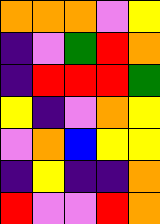[["orange", "orange", "orange", "violet", "yellow"], ["indigo", "violet", "green", "red", "orange"], ["indigo", "red", "red", "red", "green"], ["yellow", "indigo", "violet", "orange", "yellow"], ["violet", "orange", "blue", "yellow", "yellow"], ["indigo", "yellow", "indigo", "indigo", "orange"], ["red", "violet", "violet", "red", "orange"]]